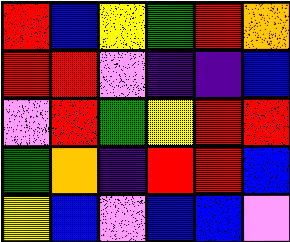[["red", "blue", "yellow", "green", "red", "orange"], ["red", "red", "violet", "indigo", "indigo", "blue"], ["violet", "red", "green", "yellow", "red", "red"], ["green", "orange", "indigo", "red", "red", "blue"], ["yellow", "blue", "violet", "blue", "blue", "violet"]]